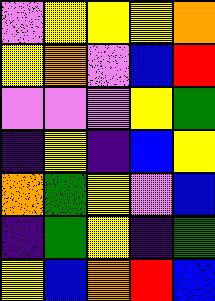[["violet", "yellow", "yellow", "yellow", "orange"], ["yellow", "orange", "violet", "blue", "red"], ["violet", "violet", "violet", "yellow", "green"], ["indigo", "yellow", "indigo", "blue", "yellow"], ["orange", "green", "yellow", "violet", "blue"], ["indigo", "green", "yellow", "indigo", "green"], ["yellow", "blue", "orange", "red", "blue"]]